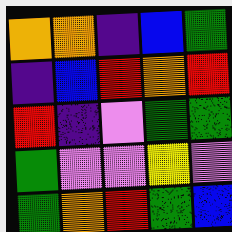[["orange", "orange", "indigo", "blue", "green"], ["indigo", "blue", "red", "orange", "red"], ["red", "indigo", "violet", "green", "green"], ["green", "violet", "violet", "yellow", "violet"], ["green", "orange", "red", "green", "blue"]]